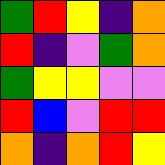[["green", "red", "yellow", "indigo", "orange"], ["red", "indigo", "violet", "green", "orange"], ["green", "yellow", "yellow", "violet", "violet"], ["red", "blue", "violet", "red", "red"], ["orange", "indigo", "orange", "red", "yellow"]]